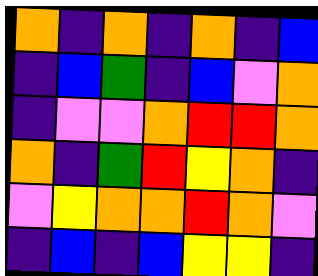[["orange", "indigo", "orange", "indigo", "orange", "indigo", "blue"], ["indigo", "blue", "green", "indigo", "blue", "violet", "orange"], ["indigo", "violet", "violet", "orange", "red", "red", "orange"], ["orange", "indigo", "green", "red", "yellow", "orange", "indigo"], ["violet", "yellow", "orange", "orange", "red", "orange", "violet"], ["indigo", "blue", "indigo", "blue", "yellow", "yellow", "indigo"]]